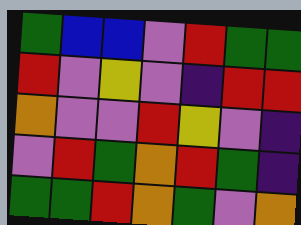[["green", "blue", "blue", "violet", "red", "green", "green"], ["red", "violet", "yellow", "violet", "indigo", "red", "red"], ["orange", "violet", "violet", "red", "yellow", "violet", "indigo"], ["violet", "red", "green", "orange", "red", "green", "indigo"], ["green", "green", "red", "orange", "green", "violet", "orange"]]